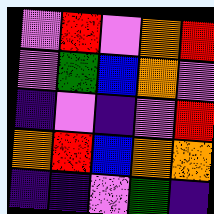[["violet", "red", "violet", "orange", "red"], ["violet", "green", "blue", "orange", "violet"], ["indigo", "violet", "indigo", "violet", "red"], ["orange", "red", "blue", "orange", "orange"], ["indigo", "indigo", "violet", "green", "indigo"]]